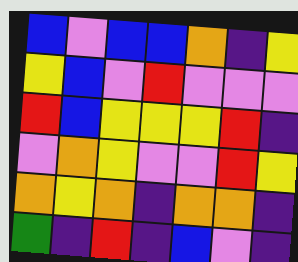[["blue", "violet", "blue", "blue", "orange", "indigo", "yellow"], ["yellow", "blue", "violet", "red", "violet", "violet", "violet"], ["red", "blue", "yellow", "yellow", "yellow", "red", "indigo"], ["violet", "orange", "yellow", "violet", "violet", "red", "yellow"], ["orange", "yellow", "orange", "indigo", "orange", "orange", "indigo"], ["green", "indigo", "red", "indigo", "blue", "violet", "indigo"]]